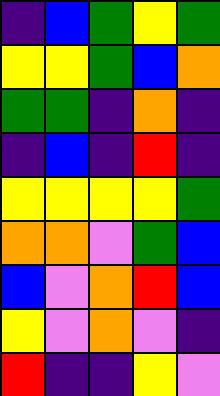[["indigo", "blue", "green", "yellow", "green"], ["yellow", "yellow", "green", "blue", "orange"], ["green", "green", "indigo", "orange", "indigo"], ["indigo", "blue", "indigo", "red", "indigo"], ["yellow", "yellow", "yellow", "yellow", "green"], ["orange", "orange", "violet", "green", "blue"], ["blue", "violet", "orange", "red", "blue"], ["yellow", "violet", "orange", "violet", "indigo"], ["red", "indigo", "indigo", "yellow", "violet"]]